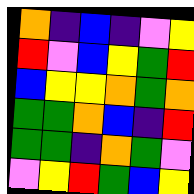[["orange", "indigo", "blue", "indigo", "violet", "yellow"], ["red", "violet", "blue", "yellow", "green", "red"], ["blue", "yellow", "yellow", "orange", "green", "orange"], ["green", "green", "orange", "blue", "indigo", "red"], ["green", "green", "indigo", "orange", "green", "violet"], ["violet", "yellow", "red", "green", "blue", "yellow"]]